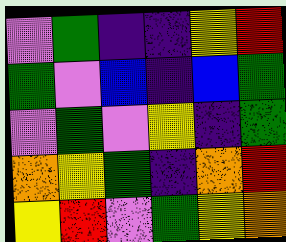[["violet", "green", "indigo", "indigo", "yellow", "red"], ["green", "violet", "blue", "indigo", "blue", "green"], ["violet", "green", "violet", "yellow", "indigo", "green"], ["orange", "yellow", "green", "indigo", "orange", "red"], ["yellow", "red", "violet", "green", "yellow", "orange"]]